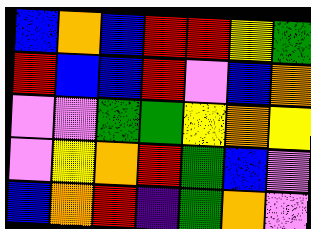[["blue", "orange", "blue", "red", "red", "yellow", "green"], ["red", "blue", "blue", "red", "violet", "blue", "orange"], ["violet", "violet", "green", "green", "yellow", "orange", "yellow"], ["violet", "yellow", "orange", "red", "green", "blue", "violet"], ["blue", "orange", "red", "indigo", "green", "orange", "violet"]]